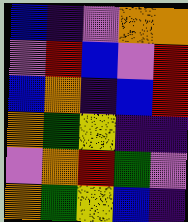[["blue", "indigo", "violet", "orange", "orange"], ["violet", "red", "blue", "violet", "red"], ["blue", "orange", "indigo", "blue", "red"], ["orange", "green", "yellow", "indigo", "indigo"], ["violet", "orange", "red", "green", "violet"], ["orange", "green", "yellow", "blue", "indigo"]]